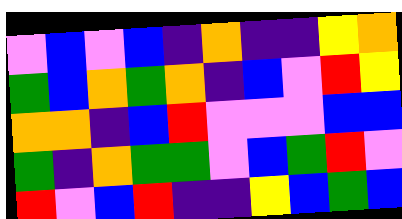[["violet", "blue", "violet", "blue", "indigo", "orange", "indigo", "indigo", "yellow", "orange"], ["green", "blue", "orange", "green", "orange", "indigo", "blue", "violet", "red", "yellow"], ["orange", "orange", "indigo", "blue", "red", "violet", "violet", "violet", "blue", "blue"], ["green", "indigo", "orange", "green", "green", "violet", "blue", "green", "red", "violet"], ["red", "violet", "blue", "red", "indigo", "indigo", "yellow", "blue", "green", "blue"]]